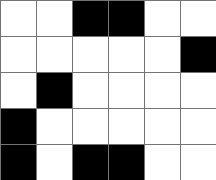[["white", "white", "black", "black", "white", "white"], ["white", "white", "white", "white", "white", "black"], ["white", "black", "white", "white", "white", "white"], ["black", "white", "white", "white", "white", "white"], ["black", "white", "black", "black", "white", "white"]]